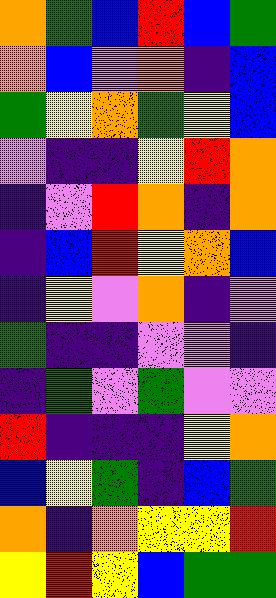[["orange", "green", "blue", "red", "blue", "green"], ["orange", "blue", "violet", "orange", "indigo", "blue"], ["green", "yellow", "orange", "green", "yellow", "blue"], ["violet", "indigo", "indigo", "yellow", "red", "orange"], ["indigo", "violet", "red", "orange", "indigo", "orange"], ["indigo", "blue", "red", "yellow", "orange", "blue"], ["indigo", "yellow", "violet", "orange", "indigo", "violet"], ["green", "indigo", "indigo", "violet", "violet", "indigo"], ["indigo", "green", "violet", "green", "violet", "violet"], ["red", "indigo", "indigo", "indigo", "yellow", "orange"], ["blue", "yellow", "green", "indigo", "blue", "green"], ["orange", "indigo", "orange", "yellow", "yellow", "red"], ["yellow", "red", "yellow", "blue", "green", "green"]]